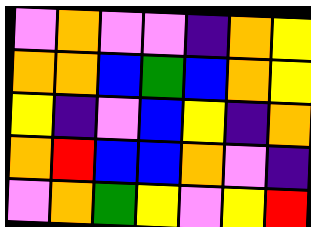[["violet", "orange", "violet", "violet", "indigo", "orange", "yellow"], ["orange", "orange", "blue", "green", "blue", "orange", "yellow"], ["yellow", "indigo", "violet", "blue", "yellow", "indigo", "orange"], ["orange", "red", "blue", "blue", "orange", "violet", "indigo"], ["violet", "orange", "green", "yellow", "violet", "yellow", "red"]]